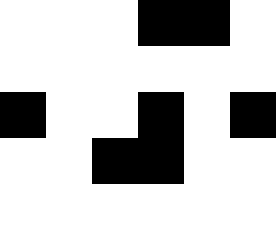[["white", "white", "white", "black", "black", "white"], ["white", "white", "white", "white", "white", "white"], ["black", "white", "white", "black", "white", "black"], ["white", "white", "black", "black", "white", "white"], ["white", "white", "white", "white", "white", "white"]]